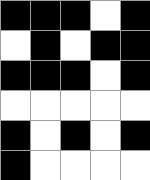[["black", "black", "black", "white", "black"], ["white", "black", "white", "black", "black"], ["black", "black", "black", "white", "black"], ["white", "white", "white", "white", "white"], ["black", "white", "black", "white", "black"], ["black", "white", "white", "white", "white"]]